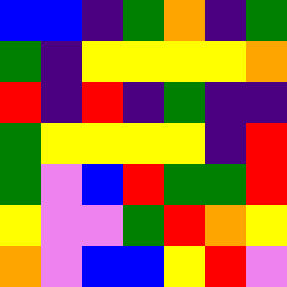[["blue", "blue", "indigo", "green", "orange", "indigo", "green"], ["green", "indigo", "yellow", "yellow", "yellow", "yellow", "orange"], ["red", "indigo", "red", "indigo", "green", "indigo", "indigo"], ["green", "yellow", "yellow", "yellow", "yellow", "indigo", "red"], ["green", "violet", "blue", "red", "green", "green", "red"], ["yellow", "violet", "violet", "green", "red", "orange", "yellow"], ["orange", "violet", "blue", "blue", "yellow", "red", "violet"]]